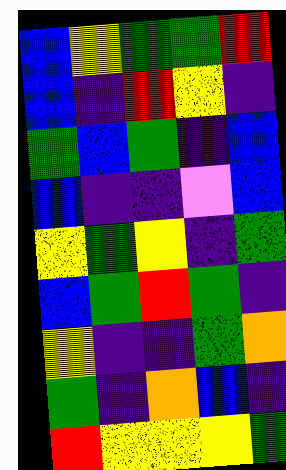[["blue", "yellow", "green", "green", "red"], ["blue", "indigo", "red", "yellow", "indigo"], ["green", "blue", "green", "indigo", "blue"], ["blue", "indigo", "indigo", "violet", "blue"], ["yellow", "green", "yellow", "indigo", "green"], ["blue", "green", "red", "green", "indigo"], ["yellow", "indigo", "indigo", "green", "orange"], ["green", "indigo", "orange", "blue", "indigo"], ["red", "yellow", "yellow", "yellow", "green"]]